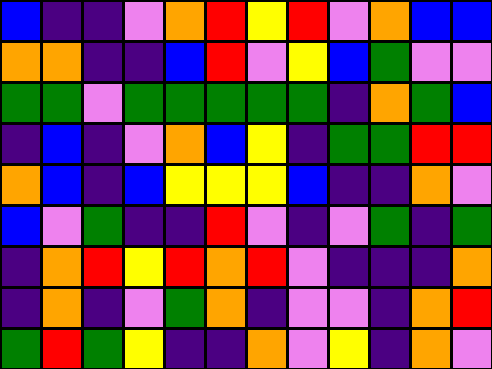[["blue", "indigo", "indigo", "violet", "orange", "red", "yellow", "red", "violet", "orange", "blue", "blue"], ["orange", "orange", "indigo", "indigo", "blue", "red", "violet", "yellow", "blue", "green", "violet", "violet"], ["green", "green", "violet", "green", "green", "green", "green", "green", "indigo", "orange", "green", "blue"], ["indigo", "blue", "indigo", "violet", "orange", "blue", "yellow", "indigo", "green", "green", "red", "red"], ["orange", "blue", "indigo", "blue", "yellow", "yellow", "yellow", "blue", "indigo", "indigo", "orange", "violet"], ["blue", "violet", "green", "indigo", "indigo", "red", "violet", "indigo", "violet", "green", "indigo", "green"], ["indigo", "orange", "red", "yellow", "red", "orange", "red", "violet", "indigo", "indigo", "indigo", "orange"], ["indigo", "orange", "indigo", "violet", "green", "orange", "indigo", "violet", "violet", "indigo", "orange", "red"], ["green", "red", "green", "yellow", "indigo", "indigo", "orange", "violet", "yellow", "indigo", "orange", "violet"]]